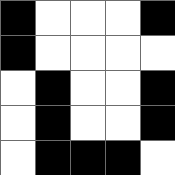[["black", "white", "white", "white", "black"], ["black", "white", "white", "white", "white"], ["white", "black", "white", "white", "black"], ["white", "black", "white", "white", "black"], ["white", "black", "black", "black", "white"]]